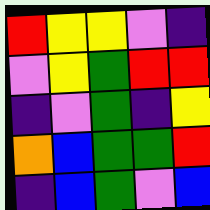[["red", "yellow", "yellow", "violet", "indigo"], ["violet", "yellow", "green", "red", "red"], ["indigo", "violet", "green", "indigo", "yellow"], ["orange", "blue", "green", "green", "red"], ["indigo", "blue", "green", "violet", "blue"]]